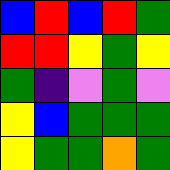[["blue", "red", "blue", "red", "green"], ["red", "red", "yellow", "green", "yellow"], ["green", "indigo", "violet", "green", "violet"], ["yellow", "blue", "green", "green", "green"], ["yellow", "green", "green", "orange", "green"]]